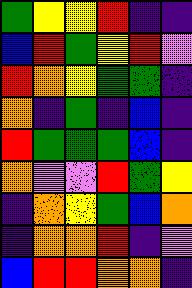[["green", "yellow", "yellow", "red", "indigo", "indigo"], ["blue", "red", "green", "yellow", "red", "violet"], ["red", "orange", "yellow", "green", "green", "indigo"], ["orange", "indigo", "green", "indigo", "blue", "indigo"], ["red", "green", "green", "green", "blue", "indigo"], ["orange", "violet", "violet", "red", "green", "yellow"], ["indigo", "orange", "yellow", "green", "blue", "orange"], ["indigo", "orange", "orange", "red", "indigo", "violet"], ["blue", "red", "red", "orange", "orange", "indigo"]]